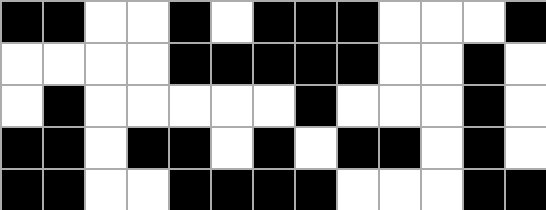[["black", "black", "white", "white", "black", "white", "black", "black", "black", "white", "white", "white", "black"], ["white", "white", "white", "white", "black", "black", "black", "black", "black", "white", "white", "black", "white"], ["white", "black", "white", "white", "white", "white", "white", "black", "white", "white", "white", "black", "white"], ["black", "black", "white", "black", "black", "white", "black", "white", "black", "black", "white", "black", "white"], ["black", "black", "white", "white", "black", "black", "black", "black", "white", "white", "white", "black", "black"]]